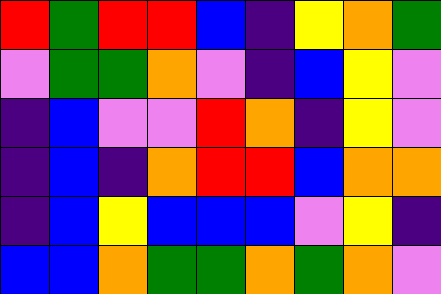[["red", "green", "red", "red", "blue", "indigo", "yellow", "orange", "green"], ["violet", "green", "green", "orange", "violet", "indigo", "blue", "yellow", "violet"], ["indigo", "blue", "violet", "violet", "red", "orange", "indigo", "yellow", "violet"], ["indigo", "blue", "indigo", "orange", "red", "red", "blue", "orange", "orange"], ["indigo", "blue", "yellow", "blue", "blue", "blue", "violet", "yellow", "indigo"], ["blue", "blue", "orange", "green", "green", "orange", "green", "orange", "violet"]]